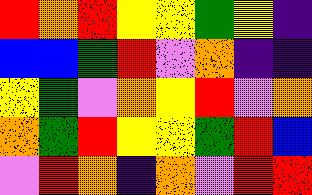[["red", "orange", "red", "yellow", "yellow", "green", "yellow", "indigo"], ["blue", "blue", "green", "red", "violet", "orange", "indigo", "indigo"], ["yellow", "green", "violet", "orange", "yellow", "red", "violet", "orange"], ["orange", "green", "red", "yellow", "yellow", "green", "red", "blue"], ["violet", "red", "orange", "indigo", "orange", "violet", "red", "red"]]